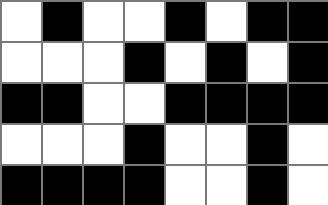[["white", "black", "white", "white", "black", "white", "black", "black"], ["white", "white", "white", "black", "white", "black", "white", "black"], ["black", "black", "white", "white", "black", "black", "black", "black"], ["white", "white", "white", "black", "white", "white", "black", "white"], ["black", "black", "black", "black", "white", "white", "black", "white"]]